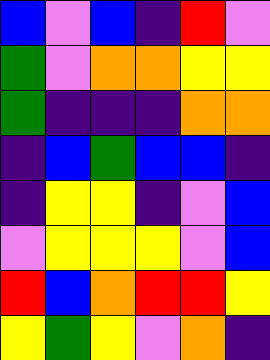[["blue", "violet", "blue", "indigo", "red", "violet"], ["green", "violet", "orange", "orange", "yellow", "yellow"], ["green", "indigo", "indigo", "indigo", "orange", "orange"], ["indigo", "blue", "green", "blue", "blue", "indigo"], ["indigo", "yellow", "yellow", "indigo", "violet", "blue"], ["violet", "yellow", "yellow", "yellow", "violet", "blue"], ["red", "blue", "orange", "red", "red", "yellow"], ["yellow", "green", "yellow", "violet", "orange", "indigo"]]